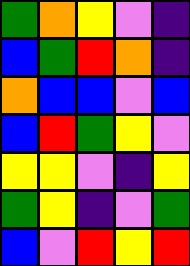[["green", "orange", "yellow", "violet", "indigo"], ["blue", "green", "red", "orange", "indigo"], ["orange", "blue", "blue", "violet", "blue"], ["blue", "red", "green", "yellow", "violet"], ["yellow", "yellow", "violet", "indigo", "yellow"], ["green", "yellow", "indigo", "violet", "green"], ["blue", "violet", "red", "yellow", "red"]]